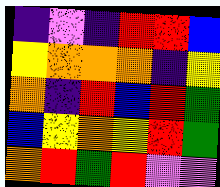[["indigo", "violet", "indigo", "red", "red", "blue"], ["yellow", "orange", "orange", "orange", "indigo", "yellow"], ["orange", "indigo", "red", "blue", "red", "green"], ["blue", "yellow", "orange", "yellow", "red", "green"], ["orange", "red", "green", "red", "violet", "violet"]]